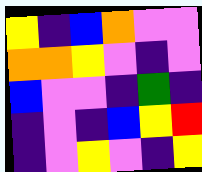[["yellow", "indigo", "blue", "orange", "violet", "violet"], ["orange", "orange", "yellow", "violet", "indigo", "violet"], ["blue", "violet", "violet", "indigo", "green", "indigo"], ["indigo", "violet", "indigo", "blue", "yellow", "red"], ["indigo", "violet", "yellow", "violet", "indigo", "yellow"]]